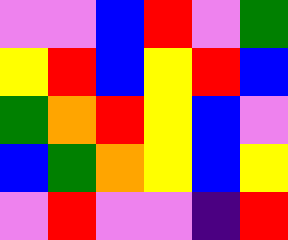[["violet", "violet", "blue", "red", "violet", "green"], ["yellow", "red", "blue", "yellow", "red", "blue"], ["green", "orange", "red", "yellow", "blue", "violet"], ["blue", "green", "orange", "yellow", "blue", "yellow"], ["violet", "red", "violet", "violet", "indigo", "red"]]